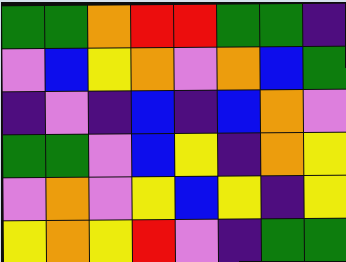[["green", "green", "orange", "red", "red", "green", "green", "indigo"], ["violet", "blue", "yellow", "orange", "violet", "orange", "blue", "green"], ["indigo", "violet", "indigo", "blue", "indigo", "blue", "orange", "violet"], ["green", "green", "violet", "blue", "yellow", "indigo", "orange", "yellow"], ["violet", "orange", "violet", "yellow", "blue", "yellow", "indigo", "yellow"], ["yellow", "orange", "yellow", "red", "violet", "indigo", "green", "green"]]